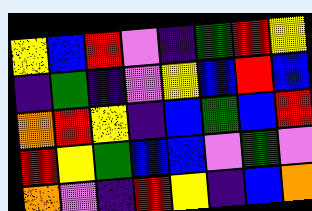[["yellow", "blue", "red", "violet", "indigo", "green", "red", "yellow"], ["indigo", "green", "indigo", "violet", "yellow", "blue", "red", "blue"], ["orange", "red", "yellow", "indigo", "blue", "green", "blue", "red"], ["red", "yellow", "green", "blue", "blue", "violet", "green", "violet"], ["orange", "violet", "indigo", "red", "yellow", "indigo", "blue", "orange"]]